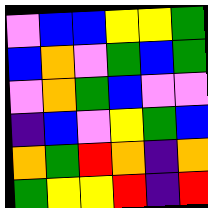[["violet", "blue", "blue", "yellow", "yellow", "green"], ["blue", "orange", "violet", "green", "blue", "green"], ["violet", "orange", "green", "blue", "violet", "violet"], ["indigo", "blue", "violet", "yellow", "green", "blue"], ["orange", "green", "red", "orange", "indigo", "orange"], ["green", "yellow", "yellow", "red", "indigo", "red"]]